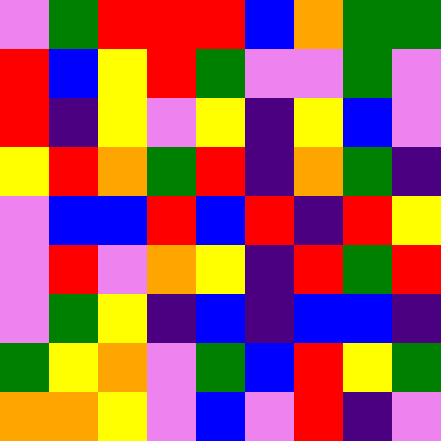[["violet", "green", "red", "red", "red", "blue", "orange", "green", "green"], ["red", "blue", "yellow", "red", "green", "violet", "violet", "green", "violet"], ["red", "indigo", "yellow", "violet", "yellow", "indigo", "yellow", "blue", "violet"], ["yellow", "red", "orange", "green", "red", "indigo", "orange", "green", "indigo"], ["violet", "blue", "blue", "red", "blue", "red", "indigo", "red", "yellow"], ["violet", "red", "violet", "orange", "yellow", "indigo", "red", "green", "red"], ["violet", "green", "yellow", "indigo", "blue", "indigo", "blue", "blue", "indigo"], ["green", "yellow", "orange", "violet", "green", "blue", "red", "yellow", "green"], ["orange", "orange", "yellow", "violet", "blue", "violet", "red", "indigo", "violet"]]